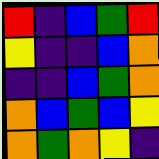[["red", "indigo", "blue", "green", "red"], ["yellow", "indigo", "indigo", "blue", "orange"], ["indigo", "indigo", "blue", "green", "orange"], ["orange", "blue", "green", "blue", "yellow"], ["orange", "green", "orange", "yellow", "indigo"]]